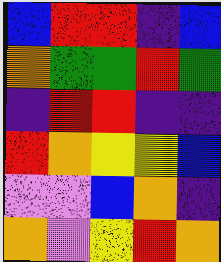[["blue", "red", "red", "indigo", "blue"], ["orange", "green", "green", "red", "green"], ["indigo", "red", "red", "indigo", "indigo"], ["red", "orange", "yellow", "yellow", "blue"], ["violet", "violet", "blue", "orange", "indigo"], ["orange", "violet", "yellow", "red", "orange"]]